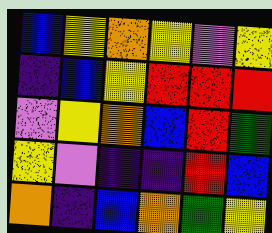[["blue", "yellow", "orange", "yellow", "violet", "yellow"], ["indigo", "blue", "yellow", "red", "red", "red"], ["violet", "yellow", "orange", "blue", "red", "green"], ["yellow", "violet", "indigo", "indigo", "red", "blue"], ["orange", "indigo", "blue", "orange", "green", "yellow"]]